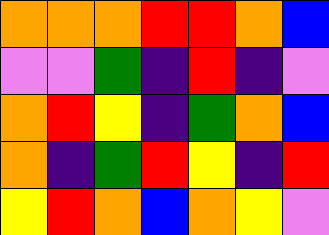[["orange", "orange", "orange", "red", "red", "orange", "blue"], ["violet", "violet", "green", "indigo", "red", "indigo", "violet"], ["orange", "red", "yellow", "indigo", "green", "orange", "blue"], ["orange", "indigo", "green", "red", "yellow", "indigo", "red"], ["yellow", "red", "orange", "blue", "orange", "yellow", "violet"]]